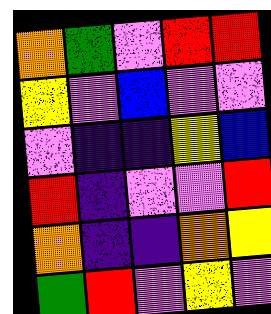[["orange", "green", "violet", "red", "red"], ["yellow", "violet", "blue", "violet", "violet"], ["violet", "indigo", "indigo", "yellow", "blue"], ["red", "indigo", "violet", "violet", "red"], ["orange", "indigo", "indigo", "orange", "yellow"], ["green", "red", "violet", "yellow", "violet"]]